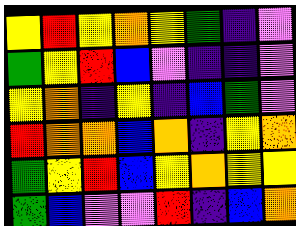[["yellow", "red", "yellow", "orange", "yellow", "green", "indigo", "violet"], ["green", "yellow", "red", "blue", "violet", "indigo", "indigo", "violet"], ["yellow", "orange", "indigo", "yellow", "indigo", "blue", "green", "violet"], ["red", "orange", "orange", "blue", "orange", "indigo", "yellow", "orange"], ["green", "yellow", "red", "blue", "yellow", "orange", "yellow", "yellow"], ["green", "blue", "violet", "violet", "red", "indigo", "blue", "orange"]]